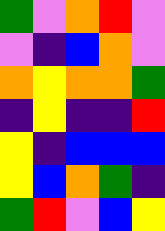[["green", "violet", "orange", "red", "violet"], ["violet", "indigo", "blue", "orange", "violet"], ["orange", "yellow", "orange", "orange", "green"], ["indigo", "yellow", "indigo", "indigo", "red"], ["yellow", "indigo", "blue", "blue", "blue"], ["yellow", "blue", "orange", "green", "indigo"], ["green", "red", "violet", "blue", "yellow"]]